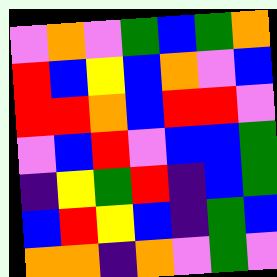[["violet", "orange", "violet", "green", "blue", "green", "orange"], ["red", "blue", "yellow", "blue", "orange", "violet", "blue"], ["red", "red", "orange", "blue", "red", "red", "violet"], ["violet", "blue", "red", "violet", "blue", "blue", "green"], ["indigo", "yellow", "green", "red", "indigo", "blue", "green"], ["blue", "red", "yellow", "blue", "indigo", "green", "blue"], ["orange", "orange", "indigo", "orange", "violet", "green", "violet"]]